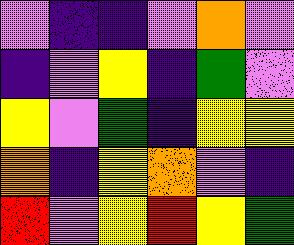[["violet", "indigo", "indigo", "violet", "orange", "violet"], ["indigo", "violet", "yellow", "indigo", "green", "violet"], ["yellow", "violet", "green", "indigo", "yellow", "yellow"], ["orange", "indigo", "yellow", "orange", "violet", "indigo"], ["red", "violet", "yellow", "red", "yellow", "green"]]